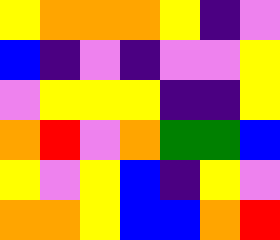[["yellow", "orange", "orange", "orange", "yellow", "indigo", "violet"], ["blue", "indigo", "violet", "indigo", "violet", "violet", "yellow"], ["violet", "yellow", "yellow", "yellow", "indigo", "indigo", "yellow"], ["orange", "red", "violet", "orange", "green", "green", "blue"], ["yellow", "violet", "yellow", "blue", "indigo", "yellow", "violet"], ["orange", "orange", "yellow", "blue", "blue", "orange", "red"]]